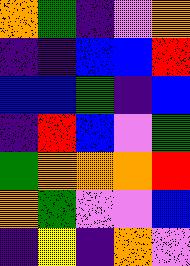[["orange", "green", "indigo", "violet", "orange"], ["indigo", "indigo", "blue", "blue", "red"], ["blue", "blue", "green", "indigo", "blue"], ["indigo", "red", "blue", "violet", "green"], ["green", "orange", "orange", "orange", "red"], ["orange", "green", "violet", "violet", "blue"], ["indigo", "yellow", "indigo", "orange", "violet"]]